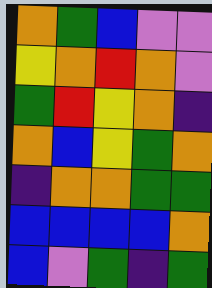[["orange", "green", "blue", "violet", "violet"], ["yellow", "orange", "red", "orange", "violet"], ["green", "red", "yellow", "orange", "indigo"], ["orange", "blue", "yellow", "green", "orange"], ["indigo", "orange", "orange", "green", "green"], ["blue", "blue", "blue", "blue", "orange"], ["blue", "violet", "green", "indigo", "green"]]